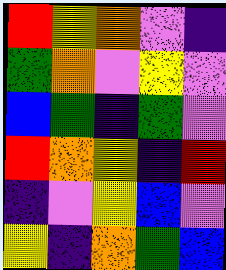[["red", "yellow", "orange", "violet", "indigo"], ["green", "orange", "violet", "yellow", "violet"], ["blue", "green", "indigo", "green", "violet"], ["red", "orange", "yellow", "indigo", "red"], ["indigo", "violet", "yellow", "blue", "violet"], ["yellow", "indigo", "orange", "green", "blue"]]